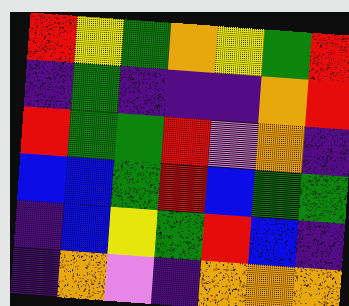[["red", "yellow", "green", "orange", "yellow", "green", "red"], ["indigo", "green", "indigo", "indigo", "indigo", "orange", "red"], ["red", "green", "green", "red", "violet", "orange", "indigo"], ["blue", "blue", "green", "red", "blue", "green", "green"], ["indigo", "blue", "yellow", "green", "red", "blue", "indigo"], ["indigo", "orange", "violet", "indigo", "orange", "orange", "orange"]]